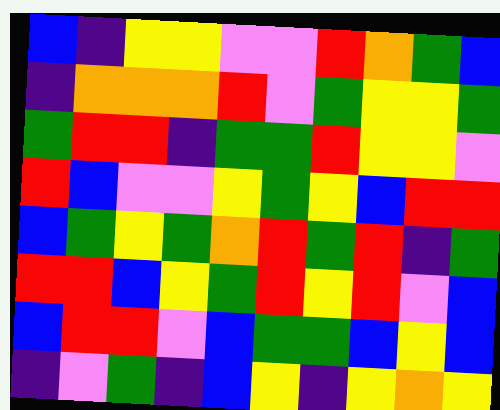[["blue", "indigo", "yellow", "yellow", "violet", "violet", "red", "orange", "green", "blue"], ["indigo", "orange", "orange", "orange", "red", "violet", "green", "yellow", "yellow", "green"], ["green", "red", "red", "indigo", "green", "green", "red", "yellow", "yellow", "violet"], ["red", "blue", "violet", "violet", "yellow", "green", "yellow", "blue", "red", "red"], ["blue", "green", "yellow", "green", "orange", "red", "green", "red", "indigo", "green"], ["red", "red", "blue", "yellow", "green", "red", "yellow", "red", "violet", "blue"], ["blue", "red", "red", "violet", "blue", "green", "green", "blue", "yellow", "blue"], ["indigo", "violet", "green", "indigo", "blue", "yellow", "indigo", "yellow", "orange", "yellow"]]